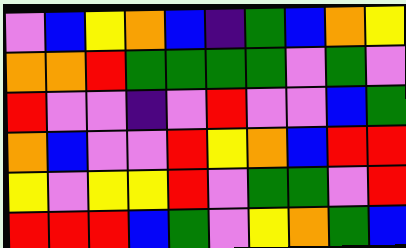[["violet", "blue", "yellow", "orange", "blue", "indigo", "green", "blue", "orange", "yellow"], ["orange", "orange", "red", "green", "green", "green", "green", "violet", "green", "violet"], ["red", "violet", "violet", "indigo", "violet", "red", "violet", "violet", "blue", "green"], ["orange", "blue", "violet", "violet", "red", "yellow", "orange", "blue", "red", "red"], ["yellow", "violet", "yellow", "yellow", "red", "violet", "green", "green", "violet", "red"], ["red", "red", "red", "blue", "green", "violet", "yellow", "orange", "green", "blue"]]